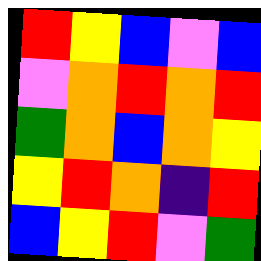[["red", "yellow", "blue", "violet", "blue"], ["violet", "orange", "red", "orange", "red"], ["green", "orange", "blue", "orange", "yellow"], ["yellow", "red", "orange", "indigo", "red"], ["blue", "yellow", "red", "violet", "green"]]